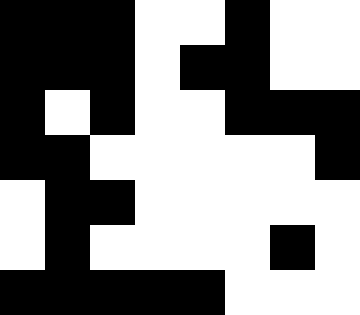[["black", "black", "black", "white", "white", "black", "white", "white"], ["black", "black", "black", "white", "black", "black", "white", "white"], ["black", "white", "black", "white", "white", "black", "black", "black"], ["black", "black", "white", "white", "white", "white", "white", "black"], ["white", "black", "black", "white", "white", "white", "white", "white"], ["white", "black", "white", "white", "white", "white", "black", "white"], ["black", "black", "black", "black", "black", "white", "white", "white"]]